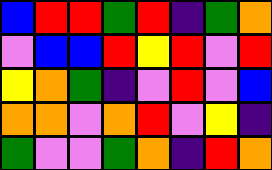[["blue", "red", "red", "green", "red", "indigo", "green", "orange"], ["violet", "blue", "blue", "red", "yellow", "red", "violet", "red"], ["yellow", "orange", "green", "indigo", "violet", "red", "violet", "blue"], ["orange", "orange", "violet", "orange", "red", "violet", "yellow", "indigo"], ["green", "violet", "violet", "green", "orange", "indigo", "red", "orange"]]